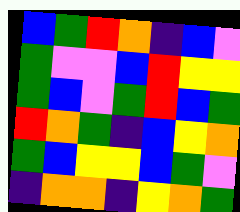[["blue", "green", "red", "orange", "indigo", "blue", "violet"], ["green", "violet", "violet", "blue", "red", "yellow", "yellow"], ["green", "blue", "violet", "green", "red", "blue", "green"], ["red", "orange", "green", "indigo", "blue", "yellow", "orange"], ["green", "blue", "yellow", "yellow", "blue", "green", "violet"], ["indigo", "orange", "orange", "indigo", "yellow", "orange", "green"]]